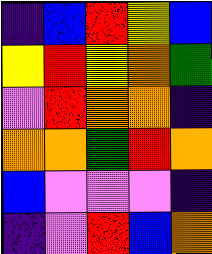[["indigo", "blue", "red", "yellow", "blue"], ["yellow", "red", "yellow", "orange", "green"], ["violet", "red", "orange", "orange", "indigo"], ["orange", "orange", "green", "red", "orange"], ["blue", "violet", "violet", "violet", "indigo"], ["indigo", "violet", "red", "blue", "orange"]]